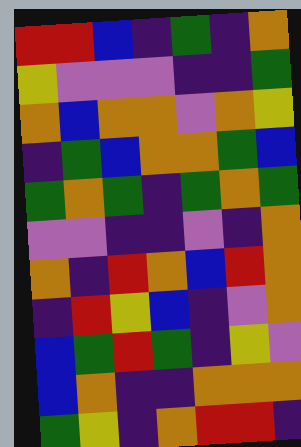[["red", "red", "blue", "indigo", "green", "indigo", "orange"], ["yellow", "violet", "violet", "violet", "indigo", "indigo", "green"], ["orange", "blue", "orange", "orange", "violet", "orange", "yellow"], ["indigo", "green", "blue", "orange", "orange", "green", "blue"], ["green", "orange", "green", "indigo", "green", "orange", "green"], ["violet", "violet", "indigo", "indigo", "violet", "indigo", "orange"], ["orange", "indigo", "red", "orange", "blue", "red", "orange"], ["indigo", "red", "yellow", "blue", "indigo", "violet", "orange"], ["blue", "green", "red", "green", "indigo", "yellow", "violet"], ["blue", "orange", "indigo", "indigo", "orange", "orange", "orange"], ["green", "yellow", "indigo", "orange", "red", "red", "indigo"]]